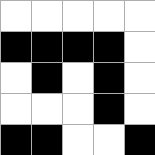[["white", "white", "white", "white", "white"], ["black", "black", "black", "black", "white"], ["white", "black", "white", "black", "white"], ["white", "white", "white", "black", "white"], ["black", "black", "white", "white", "black"]]